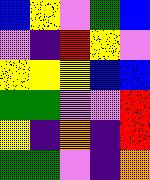[["blue", "yellow", "violet", "green", "blue"], ["violet", "indigo", "red", "yellow", "violet"], ["yellow", "yellow", "yellow", "blue", "blue"], ["green", "green", "violet", "violet", "red"], ["yellow", "indigo", "orange", "indigo", "red"], ["green", "green", "violet", "indigo", "orange"]]